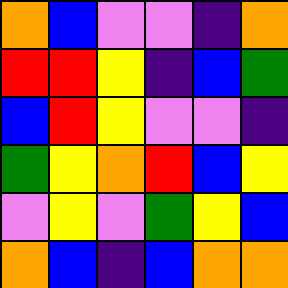[["orange", "blue", "violet", "violet", "indigo", "orange"], ["red", "red", "yellow", "indigo", "blue", "green"], ["blue", "red", "yellow", "violet", "violet", "indigo"], ["green", "yellow", "orange", "red", "blue", "yellow"], ["violet", "yellow", "violet", "green", "yellow", "blue"], ["orange", "blue", "indigo", "blue", "orange", "orange"]]